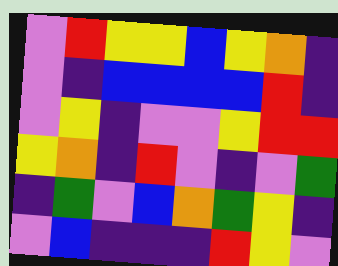[["violet", "red", "yellow", "yellow", "blue", "yellow", "orange", "indigo"], ["violet", "indigo", "blue", "blue", "blue", "blue", "red", "indigo"], ["violet", "yellow", "indigo", "violet", "violet", "yellow", "red", "red"], ["yellow", "orange", "indigo", "red", "violet", "indigo", "violet", "green"], ["indigo", "green", "violet", "blue", "orange", "green", "yellow", "indigo"], ["violet", "blue", "indigo", "indigo", "indigo", "red", "yellow", "violet"]]